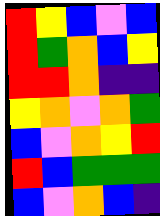[["red", "yellow", "blue", "violet", "blue"], ["red", "green", "orange", "blue", "yellow"], ["red", "red", "orange", "indigo", "indigo"], ["yellow", "orange", "violet", "orange", "green"], ["blue", "violet", "orange", "yellow", "red"], ["red", "blue", "green", "green", "green"], ["blue", "violet", "orange", "blue", "indigo"]]